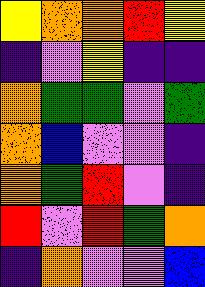[["yellow", "orange", "orange", "red", "yellow"], ["indigo", "violet", "yellow", "indigo", "indigo"], ["orange", "green", "green", "violet", "green"], ["orange", "blue", "violet", "violet", "indigo"], ["orange", "green", "red", "violet", "indigo"], ["red", "violet", "red", "green", "orange"], ["indigo", "orange", "violet", "violet", "blue"]]